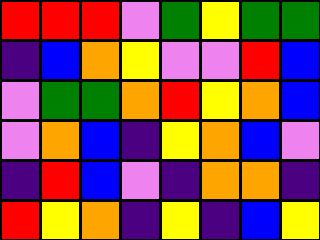[["red", "red", "red", "violet", "green", "yellow", "green", "green"], ["indigo", "blue", "orange", "yellow", "violet", "violet", "red", "blue"], ["violet", "green", "green", "orange", "red", "yellow", "orange", "blue"], ["violet", "orange", "blue", "indigo", "yellow", "orange", "blue", "violet"], ["indigo", "red", "blue", "violet", "indigo", "orange", "orange", "indigo"], ["red", "yellow", "orange", "indigo", "yellow", "indigo", "blue", "yellow"]]